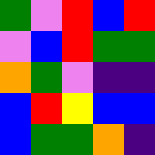[["green", "violet", "red", "blue", "red"], ["violet", "blue", "red", "green", "green"], ["orange", "green", "violet", "indigo", "indigo"], ["blue", "red", "yellow", "blue", "blue"], ["blue", "green", "green", "orange", "indigo"]]